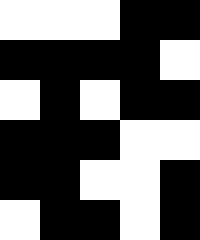[["white", "white", "white", "black", "black"], ["black", "black", "black", "black", "white"], ["white", "black", "white", "black", "black"], ["black", "black", "black", "white", "white"], ["black", "black", "white", "white", "black"], ["white", "black", "black", "white", "black"]]